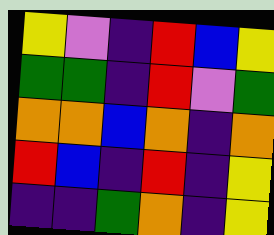[["yellow", "violet", "indigo", "red", "blue", "yellow"], ["green", "green", "indigo", "red", "violet", "green"], ["orange", "orange", "blue", "orange", "indigo", "orange"], ["red", "blue", "indigo", "red", "indigo", "yellow"], ["indigo", "indigo", "green", "orange", "indigo", "yellow"]]